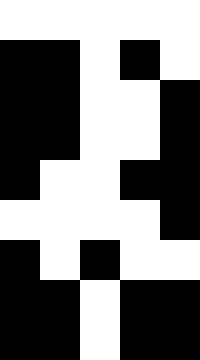[["white", "white", "white", "white", "white"], ["black", "black", "white", "black", "white"], ["black", "black", "white", "white", "black"], ["black", "black", "white", "white", "black"], ["black", "white", "white", "black", "black"], ["white", "white", "white", "white", "black"], ["black", "white", "black", "white", "white"], ["black", "black", "white", "black", "black"], ["black", "black", "white", "black", "black"]]